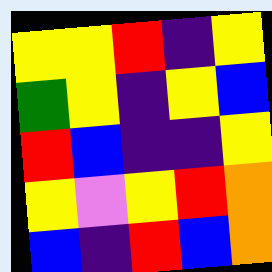[["yellow", "yellow", "red", "indigo", "yellow"], ["green", "yellow", "indigo", "yellow", "blue"], ["red", "blue", "indigo", "indigo", "yellow"], ["yellow", "violet", "yellow", "red", "orange"], ["blue", "indigo", "red", "blue", "orange"]]